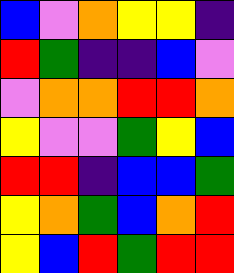[["blue", "violet", "orange", "yellow", "yellow", "indigo"], ["red", "green", "indigo", "indigo", "blue", "violet"], ["violet", "orange", "orange", "red", "red", "orange"], ["yellow", "violet", "violet", "green", "yellow", "blue"], ["red", "red", "indigo", "blue", "blue", "green"], ["yellow", "orange", "green", "blue", "orange", "red"], ["yellow", "blue", "red", "green", "red", "red"]]